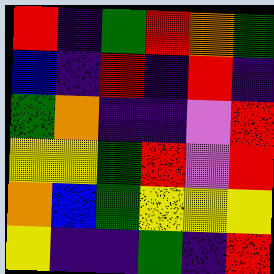[["red", "indigo", "green", "red", "orange", "green"], ["blue", "indigo", "red", "indigo", "red", "indigo"], ["green", "orange", "indigo", "indigo", "violet", "red"], ["yellow", "yellow", "green", "red", "violet", "red"], ["orange", "blue", "green", "yellow", "yellow", "yellow"], ["yellow", "indigo", "indigo", "green", "indigo", "red"]]